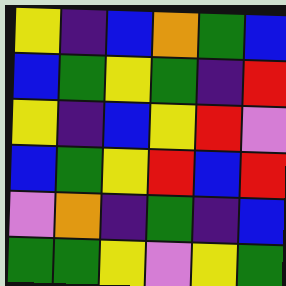[["yellow", "indigo", "blue", "orange", "green", "blue"], ["blue", "green", "yellow", "green", "indigo", "red"], ["yellow", "indigo", "blue", "yellow", "red", "violet"], ["blue", "green", "yellow", "red", "blue", "red"], ["violet", "orange", "indigo", "green", "indigo", "blue"], ["green", "green", "yellow", "violet", "yellow", "green"]]